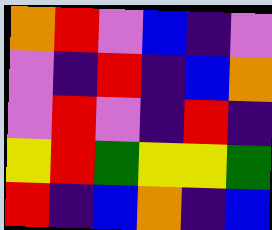[["orange", "red", "violet", "blue", "indigo", "violet"], ["violet", "indigo", "red", "indigo", "blue", "orange"], ["violet", "red", "violet", "indigo", "red", "indigo"], ["yellow", "red", "green", "yellow", "yellow", "green"], ["red", "indigo", "blue", "orange", "indigo", "blue"]]